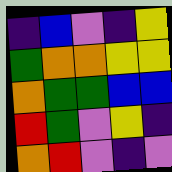[["indigo", "blue", "violet", "indigo", "yellow"], ["green", "orange", "orange", "yellow", "yellow"], ["orange", "green", "green", "blue", "blue"], ["red", "green", "violet", "yellow", "indigo"], ["orange", "red", "violet", "indigo", "violet"]]